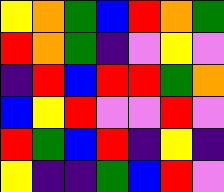[["yellow", "orange", "green", "blue", "red", "orange", "green"], ["red", "orange", "green", "indigo", "violet", "yellow", "violet"], ["indigo", "red", "blue", "red", "red", "green", "orange"], ["blue", "yellow", "red", "violet", "violet", "red", "violet"], ["red", "green", "blue", "red", "indigo", "yellow", "indigo"], ["yellow", "indigo", "indigo", "green", "blue", "red", "violet"]]